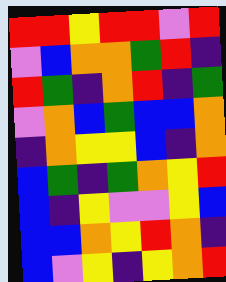[["red", "red", "yellow", "red", "red", "violet", "red"], ["violet", "blue", "orange", "orange", "green", "red", "indigo"], ["red", "green", "indigo", "orange", "red", "indigo", "green"], ["violet", "orange", "blue", "green", "blue", "blue", "orange"], ["indigo", "orange", "yellow", "yellow", "blue", "indigo", "orange"], ["blue", "green", "indigo", "green", "orange", "yellow", "red"], ["blue", "indigo", "yellow", "violet", "violet", "yellow", "blue"], ["blue", "blue", "orange", "yellow", "red", "orange", "indigo"], ["blue", "violet", "yellow", "indigo", "yellow", "orange", "red"]]